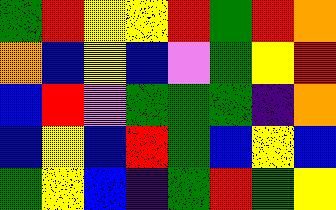[["green", "red", "yellow", "yellow", "red", "green", "red", "orange"], ["orange", "blue", "yellow", "blue", "violet", "green", "yellow", "red"], ["blue", "red", "violet", "green", "green", "green", "indigo", "orange"], ["blue", "yellow", "blue", "red", "green", "blue", "yellow", "blue"], ["green", "yellow", "blue", "indigo", "green", "red", "green", "yellow"]]